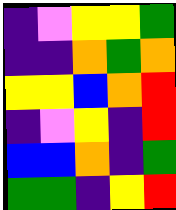[["indigo", "violet", "yellow", "yellow", "green"], ["indigo", "indigo", "orange", "green", "orange"], ["yellow", "yellow", "blue", "orange", "red"], ["indigo", "violet", "yellow", "indigo", "red"], ["blue", "blue", "orange", "indigo", "green"], ["green", "green", "indigo", "yellow", "red"]]